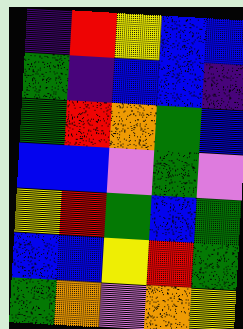[["indigo", "red", "yellow", "blue", "blue"], ["green", "indigo", "blue", "blue", "indigo"], ["green", "red", "orange", "green", "blue"], ["blue", "blue", "violet", "green", "violet"], ["yellow", "red", "green", "blue", "green"], ["blue", "blue", "yellow", "red", "green"], ["green", "orange", "violet", "orange", "yellow"]]